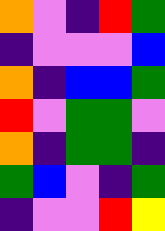[["orange", "violet", "indigo", "red", "green"], ["indigo", "violet", "violet", "violet", "blue"], ["orange", "indigo", "blue", "blue", "green"], ["red", "violet", "green", "green", "violet"], ["orange", "indigo", "green", "green", "indigo"], ["green", "blue", "violet", "indigo", "green"], ["indigo", "violet", "violet", "red", "yellow"]]